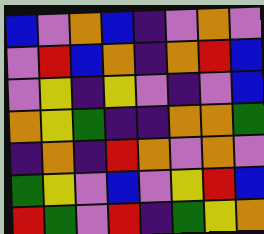[["blue", "violet", "orange", "blue", "indigo", "violet", "orange", "violet"], ["violet", "red", "blue", "orange", "indigo", "orange", "red", "blue"], ["violet", "yellow", "indigo", "yellow", "violet", "indigo", "violet", "blue"], ["orange", "yellow", "green", "indigo", "indigo", "orange", "orange", "green"], ["indigo", "orange", "indigo", "red", "orange", "violet", "orange", "violet"], ["green", "yellow", "violet", "blue", "violet", "yellow", "red", "blue"], ["red", "green", "violet", "red", "indigo", "green", "yellow", "orange"]]